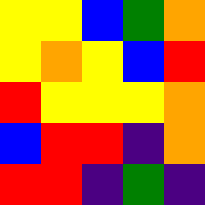[["yellow", "yellow", "blue", "green", "orange"], ["yellow", "orange", "yellow", "blue", "red"], ["red", "yellow", "yellow", "yellow", "orange"], ["blue", "red", "red", "indigo", "orange"], ["red", "red", "indigo", "green", "indigo"]]